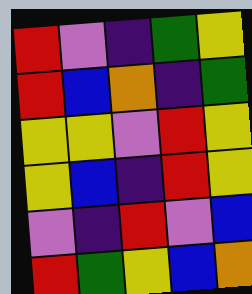[["red", "violet", "indigo", "green", "yellow"], ["red", "blue", "orange", "indigo", "green"], ["yellow", "yellow", "violet", "red", "yellow"], ["yellow", "blue", "indigo", "red", "yellow"], ["violet", "indigo", "red", "violet", "blue"], ["red", "green", "yellow", "blue", "orange"]]